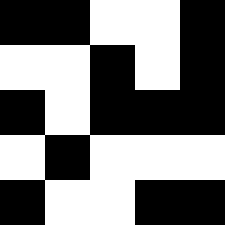[["black", "black", "white", "white", "black"], ["white", "white", "black", "white", "black"], ["black", "white", "black", "black", "black"], ["white", "black", "white", "white", "white"], ["black", "white", "white", "black", "black"]]